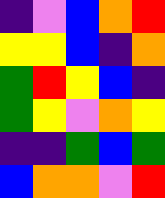[["indigo", "violet", "blue", "orange", "red"], ["yellow", "yellow", "blue", "indigo", "orange"], ["green", "red", "yellow", "blue", "indigo"], ["green", "yellow", "violet", "orange", "yellow"], ["indigo", "indigo", "green", "blue", "green"], ["blue", "orange", "orange", "violet", "red"]]